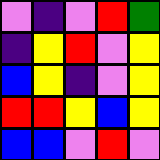[["violet", "indigo", "violet", "red", "green"], ["indigo", "yellow", "red", "violet", "yellow"], ["blue", "yellow", "indigo", "violet", "yellow"], ["red", "red", "yellow", "blue", "yellow"], ["blue", "blue", "violet", "red", "violet"]]